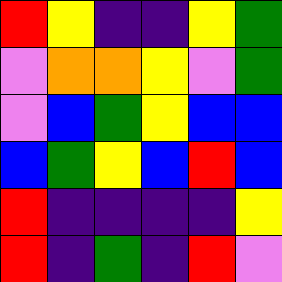[["red", "yellow", "indigo", "indigo", "yellow", "green"], ["violet", "orange", "orange", "yellow", "violet", "green"], ["violet", "blue", "green", "yellow", "blue", "blue"], ["blue", "green", "yellow", "blue", "red", "blue"], ["red", "indigo", "indigo", "indigo", "indigo", "yellow"], ["red", "indigo", "green", "indigo", "red", "violet"]]